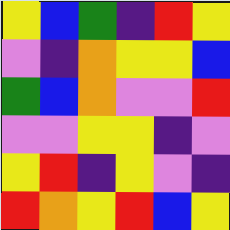[["yellow", "blue", "green", "indigo", "red", "yellow"], ["violet", "indigo", "orange", "yellow", "yellow", "blue"], ["green", "blue", "orange", "violet", "violet", "red"], ["violet", "violet", "yellow", "yellow", "indigo", "violet"], ["yellow", "red", "indigo", "yellow", "violet", "indigo"], ["red", "orange", "yellow", "red", "blue", "yellow"]]